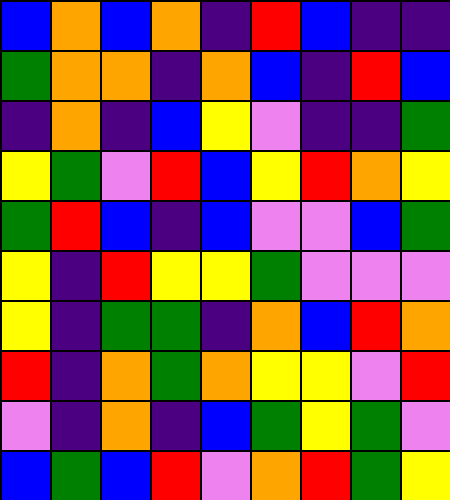[["blue", "orange", "blue", "orange", "indigo", "red", "blue", "indigo", "indigo"], ["green", "orange", "orange", "indigo", "orange", "blue", "indigo", "red", "blue"], ["indigo", "orange", "indigo", "blue", "yellow", "violet", "indigo", "indigo", "green"], ["yellow", "green", "violet", "red", "blue", "yellow", "red", "orange", "yellow"], ["green", "red", "blue", "indigo", "blue", "violet", "violet", "blue", "green"], ["yellow", "indigo", "red", "yellow", "yellow", "green", "violet", "violet", "violet"], ["yellow", "indigo", "green", "green", "indigo", "orange", "blue", "red", "orange"], ["red", "indigo", "orange", "green", "orange", "yellow", "yellow", "violet", "red"], ["violet", "indigo", "orange", "indigo", "blue", "green", "yellow", "green", "violet"], ["blue", "green", "blue", "red", "violet", "orange", "red", "green", "yellow"]]